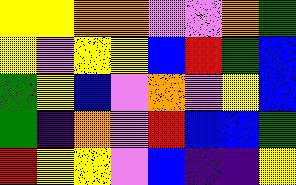[["yellow", "yellow", "orange", "orange", "violet", "violet", "orange", "green"], ["yellow", "violet", "yellow", "yellow", "blue", "red", "green", "blue"], ["green", "yellow", "blue", "violet", "orange", "violet", "yellow", "blue"], ["green", "indigo", "orange", "violet", "red", "blue", "blue", "green"], ["red", "yellow", "yellow", "violet", "blue", "indigo", "indigo", "yellow"]]